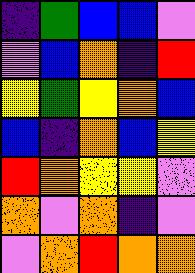[["indigo", "green", "blue", "blue", "violet"], ["violet", "blue", "orange", "indigo", "red"], ["yellow", "green", "yellow", "orange", "blue"], ["blue", "indigo", "orange", "blue", "yellow"], ["red", "orange", "yellow", "yellow", "violet"], ["orange", "violet", "orange", "indigo", "violet"], ["violet", "orange", "red", "orange", "orange"]]